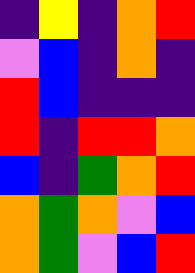[["indigo", "yellow", "indigo", "orange", "red"], ["violet", "blue", "indigo", "orange", "indigo"], ["red", "blue", "indigo", "indigo", "indigo"], ["red", "indigo", "red", "red", "orange"], ["blue", "indigo", "green", "orange", "red"], ["orange", "green", "orange", "violet", "blue"], ["orange", "green", "violet", "blue", "red"]]